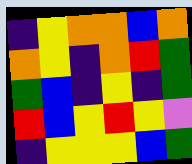[["indigo", "yellow", "orange", "orange", "blue", "orange"], ["orange", "yellow", "indigo", "orange", "red", "green"], ["green", "blue", "indigo", "yellow", "indigo", "green"], ["red", "blue", "yellow", "red", "yellow", "violet"], ["indigo", "yellow", "yellow", "yellow", "blue", "green"]]